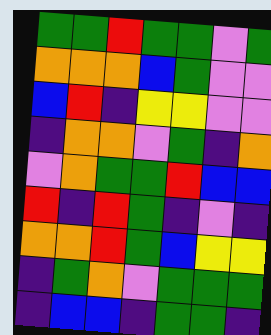[["green", "green", "red", "green", "green", "violet", "green"], ["orange", "orange", "orange", "blue", "green", "violet", "violet"], ["blue", "red", "indigo", "yellow", "yellow", "violet", "violet"], ["indigo", "orange", "orange", "violet", "green", "indigo", "orange"], ["violet", "orange", "green", "green", "red", "blue", "blue"], ["red", "indigo", "red", "green", "indigo", "violet", "indigo"], ["orange", "orange", "red", "green", "blue", "yellow", "yellow"], ["indigo", "green", "orange", "violet", "green", "green", "green"], ["indigo", "blue", "blue", "indigo", "green", "green", "indigo"]]